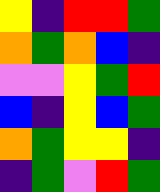[["yellow", "indigo", "red", "red", "green"], ["orange", "green", "orange", "blue", "indigo"], ["violet", "violet", "yellow", "green", "red"], ["blue", "indigo", "yellow", "blue", "green"], ["orange", "green", "yellow", "yellow", "indigo"], ["indigo", "green", "violet", "red", "green"]]